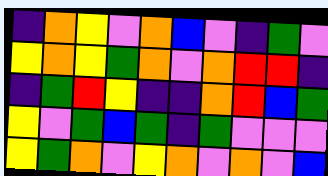[["indigo", "orange", "yellow", "violet", "orange", "blue", "violet", "indigo", "green", "violet"], ["yellow", "orange", "yellow", "green", "orange", "violet", "orange", "red", "red", "indigo"], ["indigo", "green", "red", "yellow", "indigo", "indigo", "orange", "red", "blue", "green"], ["yellow", "violet", "green", "blue", "green", "indigo", "green", "violet", "violet", "violet"], ["yellow", "green", "orange", "violet", "yellow", "orange", "violet", "orange", "violet", "blue"]]